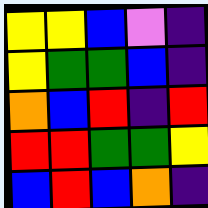[["yellow", "yellow", "blue", "violet", "indigo"], ["yellow", "green", "green", "blue", "indigo"], ["orange", "blue", "red", "indigo", "red"], ["red", "red", "green", "green", "yellow"], ["blue", "red", "blue", "orange", "indigo"]]